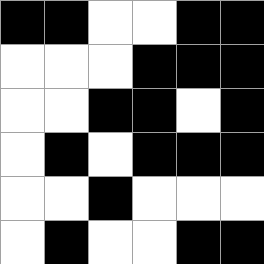[["black", "black", "white", "white", "black", "black"], ["white", "white", "white", "black", "black", "black"], ["white", "white", "black", "black", "white", "black"], ["white", "black", "white", "black", "black", "black"], ["white", "white", "black", "white", "white", "white"], ["white", "black", "white", "white", "black", "black"]]